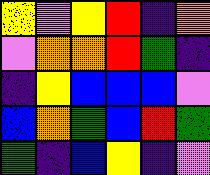[["yellow", "violet", "yellow", "red", "indigo", "orange"], ["violet", "orange", "orange", "red", "green", "indigo"], ["indigo", "yellow", "blue", "blue", "blue", "violet"], ["blue", "orange", "green", "blue", "red", "green"], ["green", "indigo", "blue", "yellow", "indigo", "violet"]]